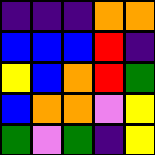[["indigo", "indigo", "indigo", "orange", "orange"], ["blue", "blue", "blue", "red", "indigo"], ["yellow", "blue", "orange", "red", "green"], ["blue", "orange", "orange", "violet", "yellow"], ["green", "violet", "green", "indigo", "yellow"]]